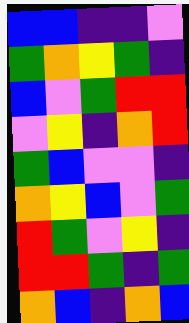[["blue", "blue", "indigo", "indigo", "violet"], ["green", "orange", "yellow", "green", "indigo"], ["blue", "violet", "green", "red", "red"], ["violet", "yellow", "indigo", "orange", "red"], ["green", "blue", "violet", "violet", "indigo"], ["orange", "yellow", "blue", "violet", "green"], ["red", "green", "violet", "yellow", "indigo"], ["red", "red", "green", "indigo", "green"], ["orange", "blue", "indigo", "orange", "blue"]]